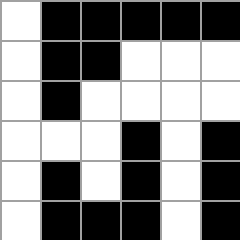[["white", "black", "black", "black", "black", "black"], ["white", "black", "black", "white", "white", "white"], ["white", "black", "white", "white", "white", "white"], ["white", "white", "white", "black", "white", "black"], ["white", "black", "white", "black", "white", "black"], ["white", "black", "black", "black", "white", "black"]]